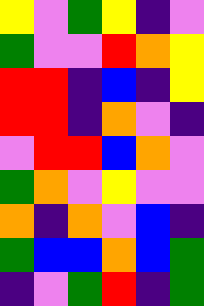[["yellow", "violet", "green", "yellow", "indigo", "violet"], ["green", "violet", "violet", "red", "orange", "yellow"], ["red", "red", "indigo", "blue", "indigo", "yellow"], ["red", "red", "indigo", "orange", "violet", "indigo"], ["violet", "red", "red", "blue", "orange", "violet"], ["green", "orange", "violet", "yellow", "violet", "violet"], ["orange", "indigo", "orange", "violet", "blue", "indigo"], ["green", "blue", "blue", "orange", "blue", "green"], ["indigo", "violet", "green", "red", "indigo", "green"]]